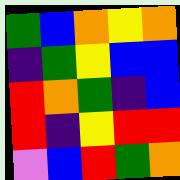[["green", "blue", "orange", "yellow", "orange"], ["indigo", "green", "yellow", "blue", "blue"], ["red", "orange", "green", "indigo", "blue"], ["red", "indigo", "yellow", "red", "red"], ["violet", "blue", "red", "green", "orange"]]